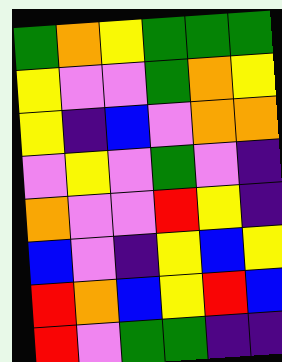[["green", "orange", "yellow", "green", "green", "green"], ["yellow", "violet", "violet", "green", "orange", "yellow"], ["yellow", "indigo", "blue", "violet", "orange", "orange"], ["violet", "yellow", "violet", "green", "violet", "indigo"], ["orange", "violet", "violet", "red", "yellow", "indigo"], ["blue", "violet", "indigo", "yellow", "blue", "yellow"], ["red", "orange", "blue", "yellow", "red", "blue"], ["red", "violet", "green", "green", "indigo", "indigo"]]